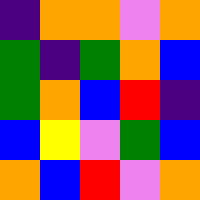[["indigo", "orange", "orange", "violet", "orange"], ["green", "indigo", "green", "orange", "blue"], ["green", "orange", "blue", "red", "indigo"], ["blue", "yellow", "violet", "green", "blue"], ["orange", "blue", "red", "violet", "orange"]]